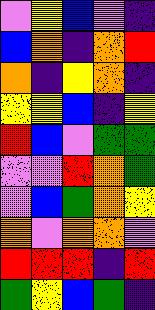[["violet", "yellow", "blue", "violet", "indigo"], ["blue", "orange", "indigo", "orange", "red"], ["orange", "indigo", "yellow", "orange", "indigo"], ["yellow", "yellow", "blue", "indigo", "yellow"], ["red", "blue", "violet", "green", "green"], ["violet", "violet", "red", "orange", "green"], ["violet", "blue", "green", "orange", "yellow"], ["orange", "violet", "orange", "orange", "violet"], ["red", "red", "red", "indigo", "red"], ["green", "yellow", "blue", "green", "indigo"]]